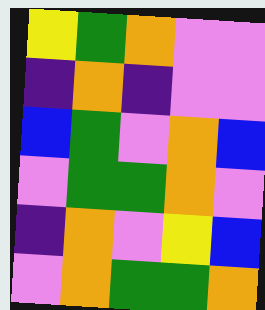[["yellow", "green", "orange", "violet", "violet"], ["indigo", "orange", "indigo", "violet", "violet"], ["blue", "green", "violet", "orange", "blue"], ["violet", "green", "green", "orange", "violet"], ["indigo", "orange", "violet", "yellow", "blue"], ["violet", "orange", "green", "green", "orange"]]